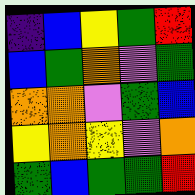[["indigo", "blue", "yellow", "green", "red"], ["blue", "green", "orange", "violet", "green"], ["orange", "orange", "violet", "green", "blue"], ["yellow", "orange", "yellow", "violet", "orange"], ["green", "blue", "green", "green", "red"]]